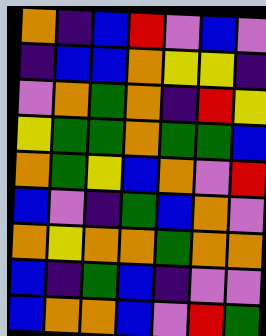[["orange", "indigo", "blue", "red", "violet", "blue", "violet"], ["indigo", "blue", "blue", "orange", "yellow", "yellow", "indigo"], ["violet", "orange", "green", "orange", "indigo", "red", "yellow"], ["yellow", "green", "green", "orange", "green", "green", "blue"], ["orange", "green", "yellow", "blue", "orange", "violet", "red"], ["blue", "violet", "indigo", "green", "blue", "orange", "violet"], ["orange", "yellow", "orange", "orange", "green", "orange", "orange"], ["blue", "indigo", "green", "blue", "indigo", "violet", "violet"], ["blue", "orange", "orange", "blue", "violet", "red", "green"]]